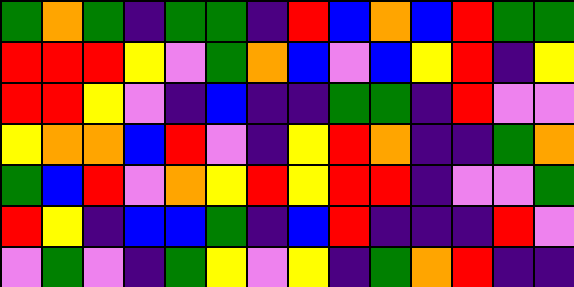[["green", "orange", "green", "indigo", "green", "green", "indigo", "red", "blue", "orange", "blue", "red", "green", "green"], ["red", "red", "red", "yellow", "violet", "green", "orange", "blue", "violet", "blue", "yellow", "red", "indigo", "yellow"], ["red", "red", "yellow", "violet", "indigo", "blue", "indigo", "indigo", "green", "green", "indigo", "red", "violet", "violet"], ["yellow", "orange", "orange", "blue", "red", "violet", "indigo", "yellow", "red", "orange", "indigo", "indigo", "green", "orange"], ["green", "blue", "red", "violet", "orange", "yellow", "red", "yellow", "red", "red", "indigo", "violet", "violet", "green"], ["red", "yellow", "indigo", "blue", "blue", "green", "indigo", "blue", "red", "indigo", "indigo", "indigo", "red", "violet"], ["violet", "green", "violet", "indigo", "green", "yellow", "violet", "yellow", "indigo", "green", "orange", "red", "indigo", "indigo"]]